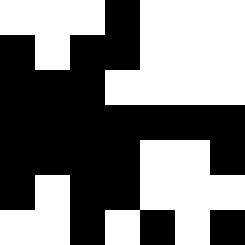[["white", "white", "white", "black", "white", "white", "white"], ["black", "white", "black", "black", "white", "white", "white"], ["black", "black", "black", "white", "white", "white", "white"], ["black", "black", "black", "black", "black", "black", "black"], ["black", "black", "black", "black", "white", "white", "black"], ["black", "white", "black", "black", "white", "white", "white"], ["white", "white", "black", "white", "black", "white", "black"]]